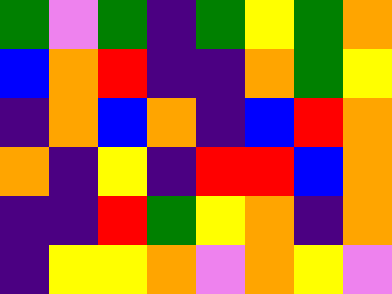[["green", "violet", "green", "indigo", "green", "yellow", "green", "orange"], ["blue", "orange", "red", "indigo", "indigo", "orange", "green", "yellow"], ["indigo", "orange", "blue", "orange", "indigo", "blue", "red", "orange"], ["orange", "indigo", "yellow", "indigo", "red", "red", "blue", "orange"], ["indigo", "indigo", "red", "green", "yellow", "orange", "indigo", "orange"], ["indigo", "yellow", "yellow", "orange", "violet", "orange", "yellow", "violet"]]